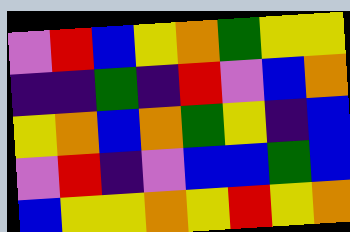[["violet", "red", "blue", "yellow", "orange", "green", "yellow", "yellow"], ["indigo", "indigo", "green", "indigo", "red", "violet", "blue", "orange"], ["yellow", "orange", "blue", "orange", "green", "yellow", "indigo", "blue"], ["violet", "red", "indigo", "violet", "blue", "blue", "green", "blue"], ["blue", "yellow", "yellow", "orange", "yellow", "red", "yellow", "orange"]]